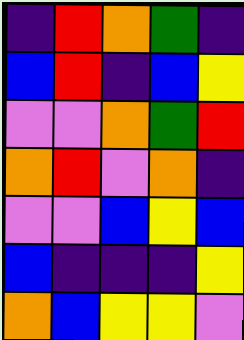[["indigo", "red", "orange", "green", "indigo"], ["blue", "red", "indigo", "blue", "yellow"], ["violet", "violet", "orange", "green", "red"], ["orange", "red", "violet", "orange", "indigo"], ["violet", "violet", "blue", "yellow", "blue"], ["blue", "indigo", "indigo", "indigo", "yellow"], ["orange", "blue", "yellow", "yellow", "violet"]]